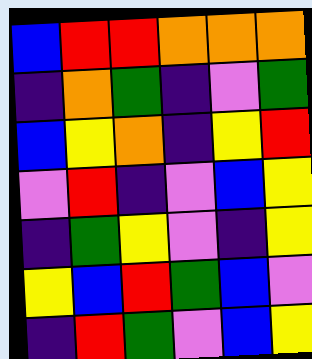[["blue", "red", "red", "orange", "orange", "orange"], ["indigo", "orange", "green", "indigo", "violet", "green"], ["blue", "yellow", "orange", "indigo", "yellow", "red"], ["violet", "red", "indigo", "violet", "blue", "yellow"], ["indigo", "green", "yellow", "violet", "indigo", "yellow"], ["yellow", "blue", "red", "green", "blue", "violet"], ["indigo", "red", "green", "violet", "blue", "yellow"]]